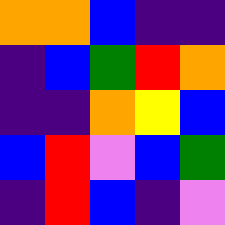[["orange", "orange", "blue", "indigo", "indigo"], ["indigo", "blue", "green", "red", "orange"], ["indigo", "indigo", "orange", "yellow", "blue"], ["blue", "red", "violet", "blue", "green"], ["indigo", "red", "blue", "indigo", "violet"]]